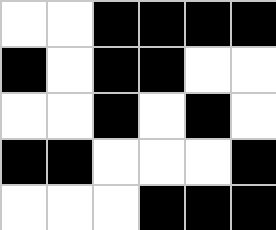[["white", "white", "black", "black", "black", "black"], ["black", "white", "black", "black", "white", "white"], ["white", "white", "black", "white", "black", "white"], ["black", "black", "white", "white", "white", "black"], ["white", "white", "white", "black", "black", "black"]]